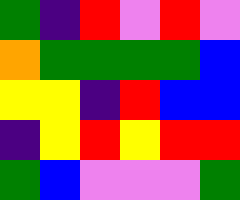[["green", "indigo", "red", "violet", "red", "violet"], ["orange", "green", "green", "green", "green", "blue"], ["yellow", "yellow", "indigo", "red", "blue", "blue"], ["indigo", "yellow", "red", "yellow", "red", "red"], ["green", "blue", "violet", "violet", "violet", "green"]]